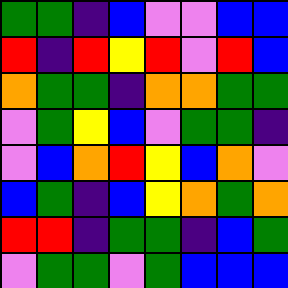[["green", "green", "indigo", "blue", "violet", "violet", "blue", "blue"], ["red", "indigo", "red", "yellow", "red", "violet", "red", "blue"], ["orange", "green", "green", "indigo", "orange", "orange", "green", "green"], ["violet", "green", "yellow", "blue", "violet", "green", "green", "indigo"], ["violet", "blue", "orange", "red", "yellow", "blue", "orange", "violet"], ["blue", "green", "indigo", "blue", "yellow", "orange", "green", "orange"], ["red", "red", "indigo", "green", "green", "indigo", "blue", "green"], ["violet", "green", "green", "violet", "green", "blue", "blue", "blue"]]